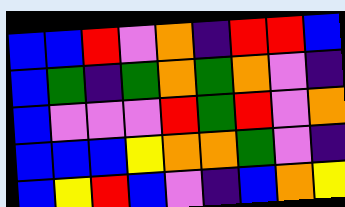[["blue", "blue", "red", "violet", "orange", "indigo", "red", "red", "blue"], ["blue", "green", "indigo", "green", "orange", "green", "orange", "violet", "indigo"], ["blue", "violet", "violet", "violet", "red", "green", "red", "violet", "orange"], ["blue", "blue", "blue", "yellow", "orange", "orange", "green", "violet", "indigo"], ["blue", "yellow", "red", "blue", "violet", "indigo", "blue", "orange", "yellow"]]